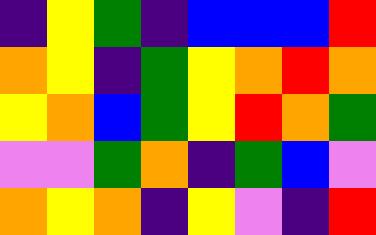[["indigo", "yellow", "green", "indigo", "blue", "blue", "blue", "red"], ["orange", "yellow", "indigo", "green", "yellow", "orange", "red", "orange"], ["yellow", "orange", "blue", "green", "yellow", "red", "orange", "green"], ["violet", "violet", "green", "orange", "indigo", "green", "blue", "violet"], ["orange", "yellow", "orange", "indigo", "yellow", "violet", "indigo", "red"]]